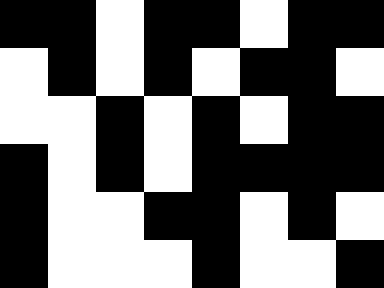[["black", "black", "white", "black", "black", "white", "black", "black"], ["white", "black", "white", "black", "white", "black", "black", "white"], ["white", "white", "black", "white", "black", "white", "black", "black"], ["black", "white", "black", "white", "black", "black", "black", "black"], ["black", "white", "white", "black", "black", "white", "black", "white"], ["black", "white", "white", "white", "black", "white", "white", "black"]]